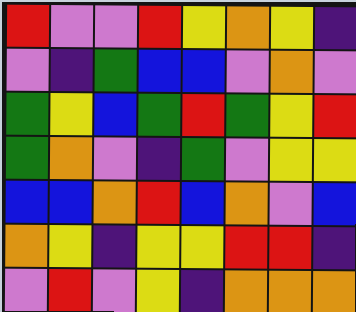[["red", "violet", "violet", "red", "yellow", "orange", "yellow", "indigo"], ["violet", "indigo", "green", "blue", "blue", "violet", "orange", "violet"], ["green", "yellow", "blue", "green", "red", "green", "yellow", "red"], ["green", "orange", "violet", "indigo", "green", "violet", "yellow", "yellow"], ["blue", "blue", "orange", "red", "blue", "orange", "violet", "blue"], ["orange", "yellow", "indigo", "yellow", "yellow", "red", "red", "indigo"], ["violet", "red", "violet", "yellow", "indigo", "orange", "orange", "orange"]]